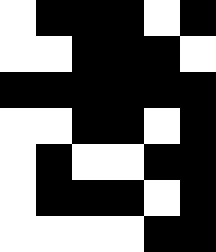[["white", "black", "black", "black", "white", "black"], ["white", "white", "black", "black", "black", "white"], ["black", "black", "black", "black", "black", "black"], ["white", "white", "black", "black", "white", "black"], ["white", "black", "white", "white", "black", "black"], ["white", "black", "black", "black", "white", "black"], ["white", "white", "white", "white", "black", "black"]]